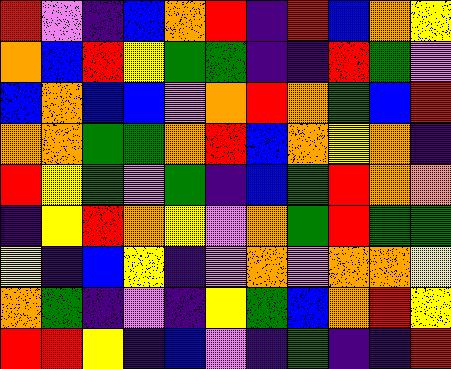[["red", "violet", "indigo", "blue", "orange", "red", "indigo", "red", "blue", "orange", "yellow"], ["orange", "blue", "red", "yellow", "green", "green", "indigo", "indigo", "red", "green", "violet"], ["blue", "orange", "blue", "blue", "violet", "orange", "red", "orange", "green", "blue", "red"], ["orange", "orange", "green", "green", "orange", "red", "blue", "orange", "yellow", "orange", "indigo"], ["red", "yellow", "green", "violet", "green", "indigo", "blue", "green", "red", "orange", "orange"], ["indigo", "yellow", "red", "orange", "yellow", "violet", "orange", "green", "red", "green", "green"], ["yellow", "indigo", "blue", "yellow", "indigo", "violet", "orange", "violet", "orange", "orange", "yellow"], ["orange", "green", "indigo", "violet", "indigo", "yellow", "green", "blue", "orange", "red", "yellow"], ["red", "red", "yellow", "indigo", "blue", "violet", "indigo", "green", "indigo", "indigo", "red"]]